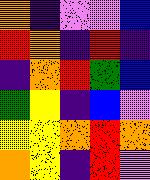[["orange", "indigo", "violet", "violet", "blue"], ["red", "orange", "indigo", "red", "indigo"], ["indigo", "orange", "red", "green", "blue"], ["green", "yellow", "indigo", "blue", "violet"], ["yellow", "yellow", "orange", "red", "orange"], ["orange", "yellow", "indigo", "red", "violet"]]